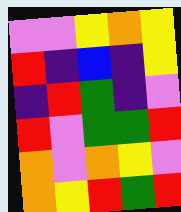[["violet", "violet", "yellow", "orange", "yellow"], ["red", "indigo", "blue", "indigo", "yellow"], ["indigo", "red", "green", "indigo", "violet"], ["red", "violet", "green", "green", "red"], ["orange", "violet", "orange", "yellow", "violet"], ["orange", "yellow", "red", "green", "red"]]